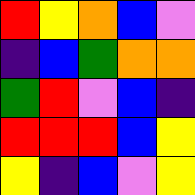[["red", "yellow", "orange", "blue", "violet"], ["indigo", "blue", "green", "orange", "orange"], ["green", "red", "violet", "blue", "indigo"], ["red", "red", "red", "blue", "yellow"], ["yellow", "indigo", "blue", "violet", "yellow"]]